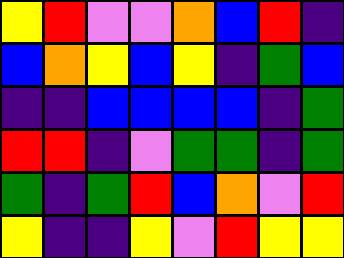[["yellow", "red", "violet", "violet", "orange", "blue", "red", "indigo"], ["blue", "orange", "yellow", "blue", "yellow", "indigo", "green", "blue"], ["indigo", "indigo", "blue", "blue", "blue", "blue", "indigo", "green"], ["red", "red", "indigo", "violet", "green", "green", "indigo", "green"], ["green", "indigo", "green", "red", "blue", "orange", "violet", "red"], ["yellow", "indigo", "indigo", "yellow", "violet", "red", "yellow", "yellow"]]